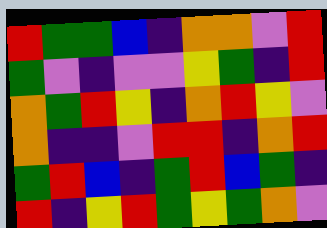[["red", "green", "green", "blue", "indigo", "orange", "orange", "violet", "red"], ["green", "violet", "indigo", "violet", "violet", "yellow", "green", "indigo", "red"], ["orange", "green", "red", "yellow", "indigo", "orange", "red", "yellow", "violet"], ["orange", "indigo", "indigo", "violet", "red", "red", "indigo", "orange", "red"], ["green", "red", "blue", "indigo", "green", "red", "blue", "green", "indigo"], ["red", "indigo", "yellow", "red", "green", "yellow", "green", "orange", "violet"]]